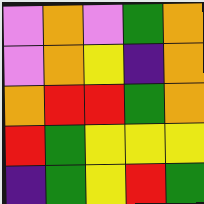[["violet", "orange", "violet", "green", "orange"], ["violet", "orange", "yellow", "indigo", "orange"], ["orange", "red", "red", "green", "orange"], ["red", "green", "yellow", "yellow", "yellow"], ["indigo", "green", "yellow", "red", "green"]]